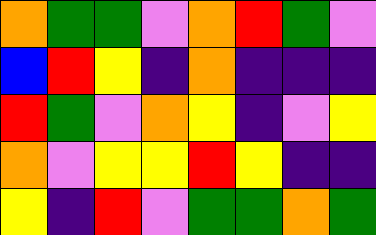[["orange", "green", "green", "violet", "orange", "red", "green", "violet"], ["blue", "red", "yellow", "indigo", "orange", "indigo", "indigo", "indigo"], ["red", "green", "violet", "orange", "yellow", "indigo", "violet", "yellow"], ["orange", "violet", "yellow", "yellow", "red", "yellow", "indigo", "indigo"], ["yellow", "indigo", "red", "violet", "green", "green", "orange", "green"]]